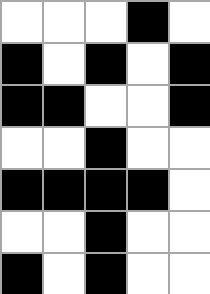[["white", "white", "white", "black", "white"], ["black", "white", "black", "white", "black"], ["black", "black", "white", "white", "black"], ["white", "white", "black", "white", "white"], ["black", "black", "black", "black", "white"], ["white", "white", "black", "white", "white"], ["black", "white", "black", "white", "white"]]